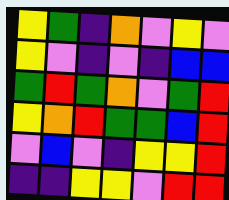[["yellow", "green", "indigo", "orange", "violet", "yellow", "violet"], ["yellow", "violet", "indigo", "violet", "indigo", "blue", "blue"], ["green", "red", "green", "orange", "violet", "green", "red"], ["yellow", "orange", "red", "green", "green", "blue", "red"], ["violet", "blue", "violet", "indigo", "yellow", "yellow", "red"], ["indigo", "indigo", "yellow", "yellow", "violet", "red", "red"]]